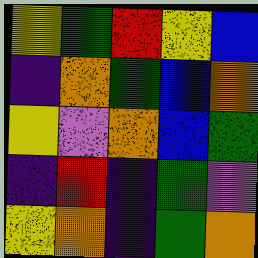[["yellow", "green", "red", "yellow", "blue"], ["indigo", "orange", "green", "blue", "orange"], ["yellow", "violet", "orange", "blue", "green"], ["indigo", "red", "indigo", "green", "violet"], ["yellow", "orange", "indigo", "green", "orange"]]